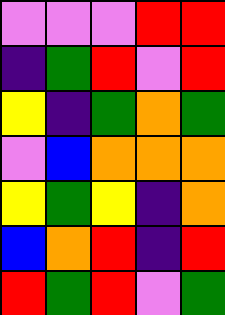[["violet", "violet", "violet", "red", "red"], ["indigo", "green", "red", "violet", "red"], ["yellow", "indigo", "green", "orange", "green"], ["violet", "blue", "orange", "orange", "orange"], ["yellow", "green", "yellow", "indigo", "orange"], ["blue", "orange", "red", "indigo", "red"], ["red", "green", "red", "violet", "green"]]